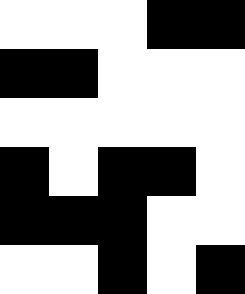[["white", "white", "white", "black", "black"], ["black", "black", "white", "white", "white"], ["white", "white", "white", "white", "white"], ["black", "white", "black", "black", "white"], ["black", "black", "black", "white", "white"], ["white", "white", "black", "white", "black"]]